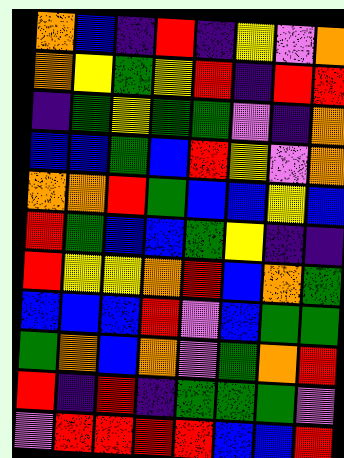[["orange", "blue", "indigo", "red", "indigo", "yellow", "violet", "orange"], ["orange", "yellow", "green", "yellow", "red", "indigo", "red", "red"], ["indigo", "green", "yellow", "green", "green", "violet", "indigo", "orange"], ["blue", "blue", "green", "blue", "red", "yellow", "violet", "orange"], ["orange", "orange", "red", "green", "blue", "blue", "yellow", "blue"], ["red", "green", "blue", "blue", "green", "yellow", "indigo", "indigo"], ["red", "yellow", "yellow", "orange", "red", "blue", "orange", "green"], ["blue", "blue", "blue", "red", "violet", "blue", "green", "green"], ["green", "orange", "blue", "orange", "violet", "green", "orange", "red"], ["red", "indigo", "red", "indigo", "green", "green", "green", "violet"], ["violet", "red", "red", "red", "red", "blue", "blue", "red"]]